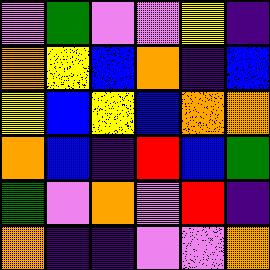[["violet", "green", "violet", "violet", "yellow", "indigo"], ["orange", "yellow", "blue", "orange", "indigo", "blue"], ["yellow", "blue", "yellow", "blue", "orange", "orange"], ["orange", "blue", "indigo", "red", "blue", "green"], ["green", "violet", "orange", "violet", "red", "indigo"], ["orange", "indigo", "indigo", "violet", "violet", "orange"]]